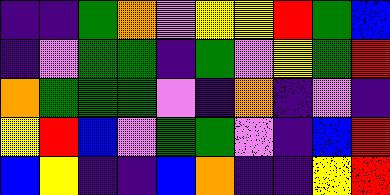[["indigo", "indigo", "green", "orange", "violet", "yellow", "yellow", "red", "green", "blue"], ["indigo", "violet", "green", "green", "indigo", "green", "violet", "yellow", "green", "red"], ["orange", "green", "green", "green", "violet", "indigo", "orange", "indigo", "violet", "indigo"], ["yellow", "red", "blue", "violet", "green", "green", "violet", "indigo", "blue", "red"], ["blue", "yellow", "indigo", "indigo", "blue", "orange", "indigo", "indigo", "yellow", "red"]]